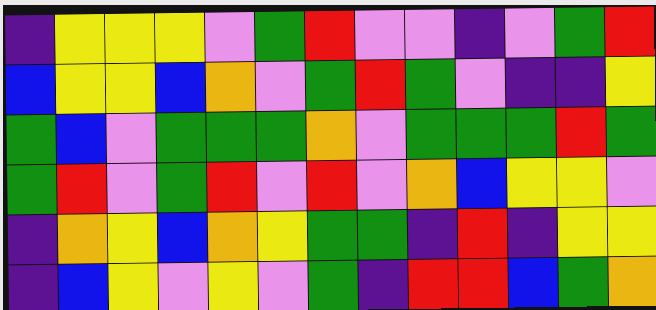[["indigo", "yellow", "yellow", "yellow", "violet", "green", "red", "violet", "violet", "indigo", "violet", "green", "red"], ["blue", "yellow", "yellow", "blue", "orange", "violet", "green", "red", "green", "violet", "indigo", "indigo", "yellow"], ["green", "blue", "violet", "green", "green", "green", "orange", "violet", "green", "green", "green", "red", "green"], ["green", "red", "violet", "green", "red", "violet", "red", "violet", "orange", "blue", "yellow", "yellow", "violet"], ["indigo", "orange", "yellow", "blue", "orange", "yellow", "green", "green", "indigo", "red", "indigo", "yellow", "yellow"], ["indigo", "blue", "yellow", "violet", "yellow", "violet", "green", "indigo", "red", "red", "blue", "green", "orange"]]